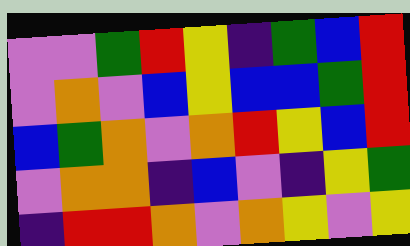[["violet", "violet", "green", "red", "yellow", "indigo", "green", "blue", "red"], ["violet", "orange", "violet", "blue", "yellow", "blue", "blue", "green", "red"], ["blue", "green", "orange", "violet", "orange", "red", "yellow", "blue", "red"], ["violet", "orange", "orange", "indigo", "blue", "violet", "indigo", "yellow", "green"], ["indigo", "red", "red", "orange", "violet", "orange", "yellow", "violet", "yellow"]]